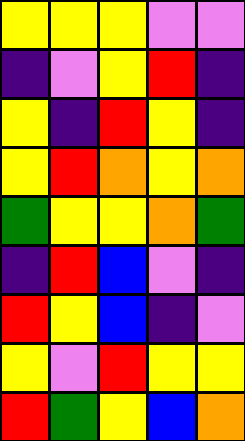[["yellow", "yellow", "yellow", "violet", "violet"], ["indigo", "violet", "yellow", "red", "indigo"], ["yellow", "indigo", "red", "yellow", "indigo"], ["yellow", "red", "orange", "yellow", "orange"], ["green", "yellow", "yellow", "orange", "green"], ["indigo", "red", "blue", "violet", "indigo"], ["red", "yellow", "blue", "indigo", "violet"], ["yellow", "violet", "red", "yellow", "yellow"], ["red", "green", "yellow", "blue", "orange"]]